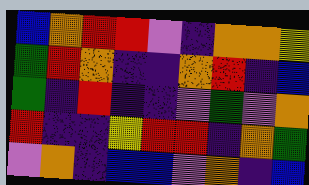[["blue", "orange", "red", "red", "violet", "indigo", "orange", "orange", "yellow"], ["green", "red", "orange", "indigo", "indigo", "orange", "red", "indigo", "blue"], ["green", "indigo", "red", "indigo", "indigo", "violet", "green", "violet", "orange"], ["red", "indigo", "indigo", "yellow", "red", "red", "indigo", "orange", "green"], ["violet", "orange", "indigo", "blue", "blue", "violet", "orange", "indigo", "blue"]]